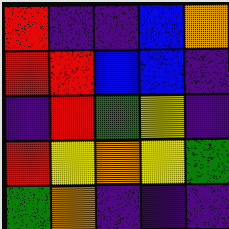[["red", "indigo", "indigo", "blue", "orange"], ["red", "red", "blue", "blue", "indigo"], ["indigo", "red", "green", "yellow", "indigo"], ["red", "yellow", "orange", "yellow", "green"], ["green", "orange", "indigo", "indigo", "indigo"]]